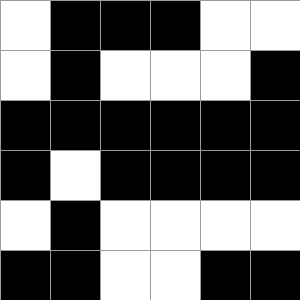[["white", "black", "black", "black", "white", "white"], ["white", "black", "white", "white", "white", "black"], ["black", "black", "black", "black", "black", "black"], ["black", "white", "black", "black", "black", "black"], ["white", "black", "white", "white", "white", "white"], ["black", "black", "white", "white", "black", "black"]]